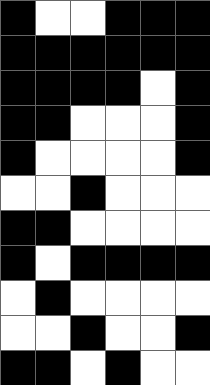[["black", "white", "white", "black", "black", "black"], ["black", "black", "black", "black", "black", "black"], ["black", "black", "black", "black", "white", "black"], ["black", "black", "white", "white", "white", "black"], ["black", "white", "white", "white", "white", "black"], ["white", "white", "black", "white", "white", "white"], ["black", "black", "white", "white", "white", "white"], ["black", "white", "black", "black", "black", "black"], ["white", "black", "white", "white", "white", "white"], ["white", "white", "black", "white", "white", "black"], ["black", "black", "white", "black", "white", "white"]]